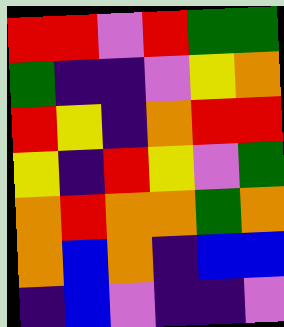[["red", "red", "violet", "red", "green", "green"], ["green", "indigo", "indigo", "violet", "yellow", "orange"], ["red", "yellow", "indigo", "orange", "red", "red"], ["yellow", "indigo", "red", "yellow", "violet", "green"], ["orange", "red", "orange", "orange", "green", "orange"], ["orange", "blue", "orange", "indigo", "blue", "blue"], ["indigo", "blue", "violet", "indigo", "indigo", "violet"]]